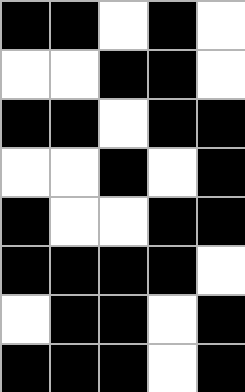[["black", "black", "white", "black", "white"], ["white", "white", "black", "black", "white"], ["black", "black", "white", "black", "black"], ["white", "white", "black", "white", "black"], ["black", "white", "white", "black", "black"], ["black", "black", "black", "black", "white"], ["white", "black", "black", "white", "black"], ["black", "black", "black", "white", "black"]]